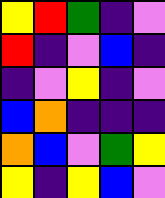[["yellow", "red", "green", "indigo", "violet"], ["red", "indigo", "violet", "blue", "indigo"], ["indigo", "violet", "yellow", "indigo", "violet"], ["blue", "orange", "indigo", "indigo", "indigo"], ["orange", "blue", "violet", "green", "yellow"], ["yellow", "indigo", "yellow", "blue", "violet"]]